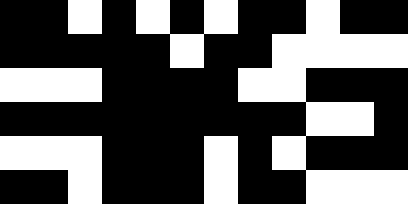[["black", "black", "white", "black", "white", "black", "white", "black", "black", "white", "black", "black"], ["black", "black", "black", "black", "black", "white", "black", "black", "white", "white", "white", "white"], ["white", "white", "white", "black", "black", "black", "black", "white", "white", "black", "black", "black"], ["black", "black", "black", "black", "black", "black", "black", "black", "black", "white", "white", "black"], ["white", "white", "white", "black", "black", "black", "white", "black", "white", "black", "black", "black"], ["black", "black", "white", "black", "black", "black", "white", "black", "black", "white", "white", "white"]]